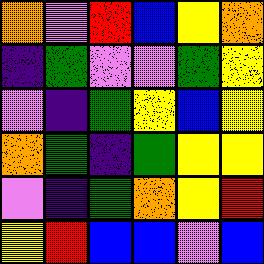[["orange", "violet", "red", "blue", "yellow", "orange"], ["indigo", "green", "violet", "violet", "green", "yellow"], ["violet", "indigo", "green", "yellow", "blue", "yellow"], ["orange", "green", "indigo", "green", "yellow", "yellow"], ["violet", "indigo", "green", "orange", "yellow", "red"], ["yellow", "red", "blue", "blue", "violet", "blue"]]